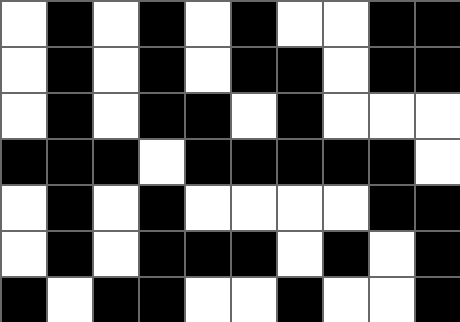[["white", "black", "white", "black", "white", "black", "white", "white", "black", "black"], ["white", "black", "white", "black", "white", "black", "black", "white", "black", "black"], ["white", "black", "white", "black", "black", "white", "black", "white", "white", "white"], ["black", "black", "black", "white", "black", "black", "black", "black", "black", "white"], ["white", "black", "white", "black", "white", "white", "white", "white", "black", "black"], ["white", "black", "white", "black", "black", "black", "white", "black", "white", "black"], ["black", "white", "black", "black", "white", "white", "black", "white", "white", "black"]]